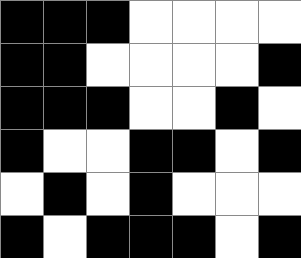[["black", "black", "black", "white", "white", "white", "white"], ["black", "black", "white", "white", "white", "white", "black"], ["black", "black", "black", "white", "white", "black", "white"], ["black", "white", "white", "black", "black", "white", "black"], ["white", "black", "white", "black", "white", "white", "white"], ["black", "white", "black", "black", "black", "white", "black"]]